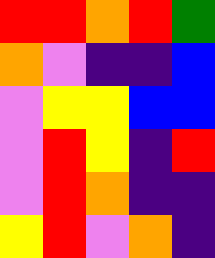[["red", "red", "orange", "red", "green"], ["orange", "violet", "indigo", "indigo", "blue"], ["violet", "yellow", "yellow", "blue", "blue"], ["violet", "red", "yellow", "indigo", "red"], ["violet", "red", "orange", "indigo", "indigo"], ["yellow", "red", "violet", "orange", "indigo"]]